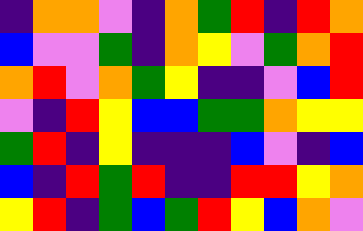[["indigo", "orange", "orange", "violet", "indigo", "orange", "green", "red", "indigo", "red", "orange"], ["blue", "violet", "violet", "green", "indigo", "orange", "yellow", "violet", "green", "orange", "red"], ["orange", "red", "violet", "orange", "green", "yellow", "indigo", "indigo", "violet", "blue", "red"], ["violet", "indigo", "red", "yellow", "blue", "blue", "green", "green", "orange", "yellow", "yellow"], ["green", "red", "indigo", "yellow", "indigo", "indigo", "indigo", "blue", "violet", "indigo", "blue"], ["blue", "indigo", "red", "green", "red", "indigo", "indigo", "red", "red", "yellow", "orange"], ["yellow", "red", "indigo", "green", "blue", "green", "red", "yellow", "blue", "orange", "violet"]]